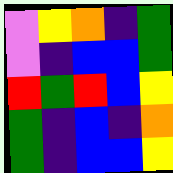[["violet", "yellow", "orange", "indigo", "green"], ["violet", "indigo", "blue", "blue", "green"], ["red", "green", "red", "blue", "yellow"], ["green", "indigo", "blue", "indigo", "orange"], ["green", "indigo", "blue", "blue", "yellow"]]